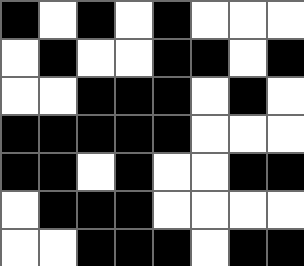[["black", "white", "black", "white", "black", "white", "white", "white"], ["white", "black", "white", "white", "black", "black", "white", "black"], ["white", "white", "black", "black", "black", "white", "black", "white"], ["black", "black", "black", "black", "black", "white", "white", "white"], ["black", "black", "white", "black", "white", "white", "black", "black"], ["white", "black", "black", "black", "white", "white", "white", "white"], ["white", "white", "black", "black", "black", "white", "black", "black"]]